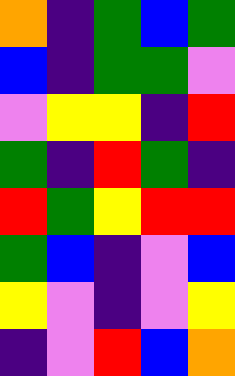[["orange", "indigo", "green", "blue", "green"], ["blue", "indigo", "green", "green", "violet"], ["violet", "yellow", "yellow", "indigo", "red"], ["green", "indigo", "red", "green", "indigo"], ["red", "green", "yellow", "red", "red"], ["green", "blue", "indigo", "violet", "blue"], ["yellow", "violet", "indigo", "violet", "yellow"], ["indigo", "violet", "red", "blue", "orange"]]